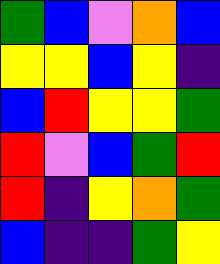[["green", "blue", "violet", "orange", "blue"], ["yellow", "yellow", "blue", "yellow", "indigo"], ["blue", "red", "yellow", "yellow", "green"], ["red", "violet", "blue", "green", "red"], ["red", "indigo", "yellow", "orange", "green"], ["blue", "indigo", "indigo", "green", "yellow"]]